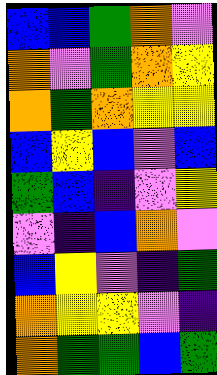[["blue", "blue", "green", "orange", "violet"], ["orange", "violet", "green", "orange", "yellow"], ["orange", "green", "orange", "yellow", "yellow"], ["blue", "yellow", "blue", "violet", "blue"], ["green", "blue", "indigo", "violet", "yellow"], ["violet", "indigo", "blue", "orange", "violet"], ["blue", "yellow", "violet", "indigo", "green"], ["orange", "yellow", "yellow", "violet", "indigo"], ["orange", "green", "green", "blue", "green"]]